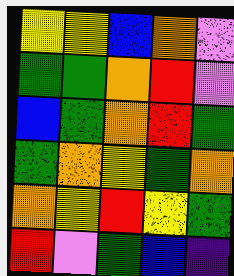[["yellow", "yellow", "blue", "orange", "violet"], ["green", "green", "orange", "red", "violet"], ["blue", "green", "orange", "red", "green"], ["green", "orange", "yellow", "green", "orange"], ["orange", "yellow", "red", "yellow", "green"], ["red", "violet", "green", "blue", "indigo"]]